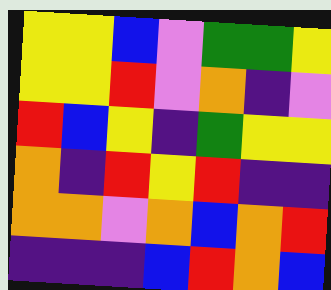[["yellow", "yellow", "blue", "violet", "green", "green", "yellow"], ["yellow", "yellow", "red", "violet", "orange", "indigo", "violet"], ["red", "blue", "yellow", "indigo", "green", "yellow", "yellow"], ["orange", "indigo", "red", "yellow", "red", "indigo", "indigo"], ["orange", "orange", "violet", "orange", "blue", "orange", "red"], ["indigo", "indigo", "indigo", "blue", "red", "orange", "blue"]]